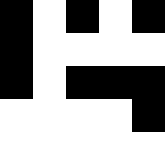[["black", "white", "black", "white", "black"], ["black", "white", "white", "white", "white"], ["black", "white", "black", "black", "black"], ["white", "white", "white", "white", "black"], ["white", "white", "white", "white", "white"]]